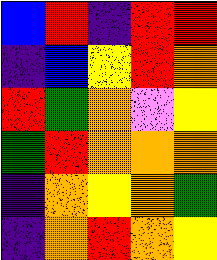[["blue", "red", "indigo", "red", "red"], ["indigo", "blue", "yellow", "red", "orange"], ["red", "green", "orange", "violet", "yellow"], ["green", "red", "orange", "orange", "orange"], ["indigo", "orange", "yellow", "orange", "green"], ["indigo", "orange", "red", "orange", "yellow"]]